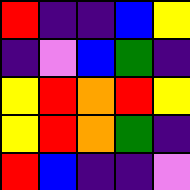[["red", "indigo", "indigo", "blue", "yellow"], ["indigo", "violet", "blue", "green", "indigo"], ["yellow", "red", "orange", "red", "yellow"], ["yellow", "red", "orange", "green", "indigo"], ["red", "blue", "indigo", "indigo", "violet"]]